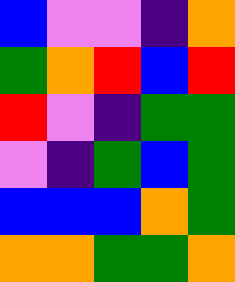[["blue", "violet", "violet", "indigo", "orange"], ["green", "orange", "red", "blue", "red"], ["red", "violet", "indigo", "green", "green"], ["violet", "indigo", "green", "blue", "green"], ["blue", "blue", "blue", "orange", "green"], ["orange", "orange", "green", "green", "orange"]]